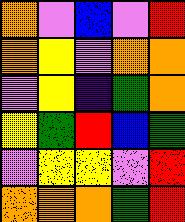[["orange", "violet", "blue", "violet", "red"], ["orange", "yellow", "violet", "orange", "orange"], ["violet", "yellow", "indigo", "green", "orange"], ["yellow", "green", "red", "blue", "green"], ["violet", "yellow", "yellow", "violet", "red"], ["orange", "orange", "orange", "green", "red"]]